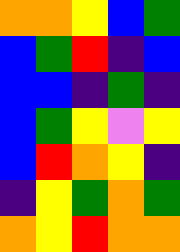[["orange", "orange", "yellow", "blue", "green"], ["blue", "green", "red", "indigo", "blue"], ["blue", "blue", "indigo", "green", "indigo"], ["blue", "green", "yellow", "violet", "yellow"], ["blue", "red", "orange", "yellow", "indigo"], ["indigo", "yellow", "green", "orange", "green"], ["orange", "yellow", "red", "orange", "orange"]]